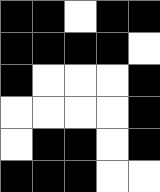[["black", "black", "white", "black", "black"], ["black", "black", "black", "black", "white"], ["black", "white", "white", "white", "black"], ["white", "white", "white", "white", "black"], ["white", "black", "black", "white", "black"], ["black", "black", "black", "white", "white"]]